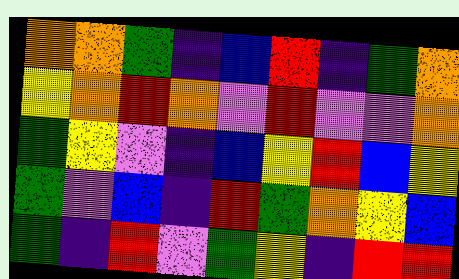[["orange", "orange", "green", "indigo", "blue", "red", "indigo", "green", "orange"], ["yellow", "orange", "red", "orange", "violet", "red", "violet", "violet", "orange"], ["green", "yellow", "violet", "indigo", "blue", "yellow", "red", "blue", "yellow"], ["green", "violet", "blue", "indigo", "red", "green", "orange", "yellow", "blue"], ["green", "indigo", "red", "violet", "green", "yellow", "indigo", "red", "red"]]